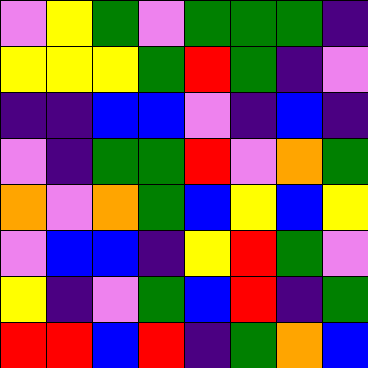[["violet", "yellow", "green", "violet", "green", "green", "green", "indigo"], ["yellow", "yellow", "yellow", "green", "red", "green", "indigo", "violet"], ["indigo", "indigo", "blue", "blue", "violet", "indigo", "blue", "indigo"], ["violet", "indigo", "green", "green", "red", "violet", "orange", "green"], ["orange", "violet", "orange", "green", "blue", "yellow", "blue", "yellow"], ["violet", "blue", "blue", "indigo", "yellow", "red", "green", "violet"], ["yellow", "indigo", "violet", "green", "blue", "red", "indigo", "green"], ["red", "red", "blue", "red", "indigo", "green", "orange", "blue"]]